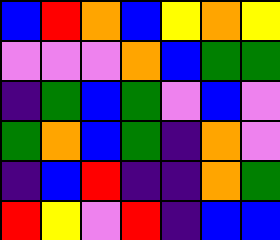[["blue", "red", "orange", "blue", "yellow", "orange", "yellow"], ["violet", "violet", "violet", "orange", "blue", "green", "green"], ["indigo", "green", "blue", "green", "violet", "blue", "violet"], ["green", "orange", "blue", "green", "indigo", "orange", "violet"], ["indigo", "blue", "red", "indigo", "indigo", "orange", "green"], ["red", "yellow", "violet", "red", "indigo", "blue", "blue"]]